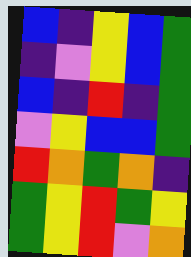[["blue", "indigo", "yellow", "blue", "green"], ["indigo", "violet", "yellow", "blue", "green"], ["blue", "indigo", "red", "indigo", "green"], ["violet", "yellow", "blue", "blue", "green"], ["red", "orange", "green", "orange", "indigo"], ["green", "yellow", "red", "green", "yellow"], ["green", "yellow", "red", "violet", "orange"]]